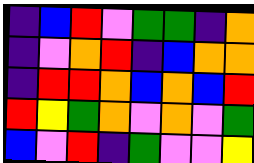[["indigo", "blue", "red", "violet", "green", "green", "indigo", "orange"], ["indigo", "violet", "orange", "red", "indigo", "blue", "orange", "orange"], ["indigo", "red", "red", "orange", "blue", "orange", "blue", "red"], ["red", "yellow", "green", "orange", "violet", "orange", "violet", "green"], ["blue", "violet", "red", "indigo", "green", "violet", "violet", "yellow"]]